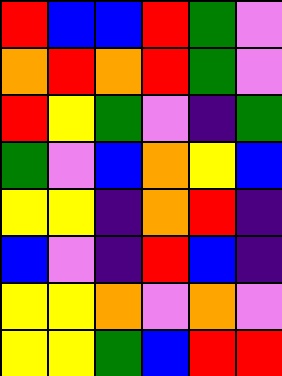[["red", "blue", "blue", "red", "green", "violet"], ["orange", "red", "orange", "red", "green", "violet"], ["red", "yellow", "green", "violet", "indigo", "green"], ["green", "violet", "blue", "orange", "yellow", "blue"], ["yellow", "yellow", "indigo", "orange", "red", "indigo"], ["blue", "violet", "indigo", "red", "blue", "indigo"], ["yellow", "yellow", "orange", "violet", "orange", "violet"], ["yellow", "yellow", "green", "blue", "red", "red"]]